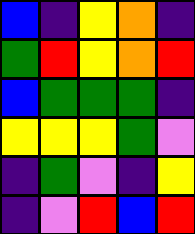[["blue", "indigo", "yellow", "orange", "indigo"], ["green", "red", "yellow", "orange", "red"], ["blue", "green", "green", "green", "indigo"], ["yellow", "yellow", "yellow", "green", "violet"], ["indigo", "green", "violet", "indigo", "yellow"], ["indigo", "violet", "red", "blue", "red"]]